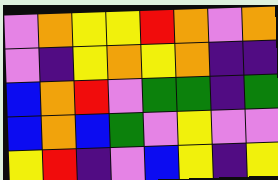[["violet", "orange", "yellow", "yellow", "red", "orange", "violet", "orange"], ["violet", "indigo", "yellow", "orange", "yellow", "orange", "indigo", "indigo"], ["blue", "orange", "red", "violet", "green", "green", "indigo", "green"], ["blue", "orange", "blue", "green", "violet", "yellow", "violet", "violet"], ["yellow", "red", "indigo", "violet", "blue", "yellow", "indigo", "yellow"]]